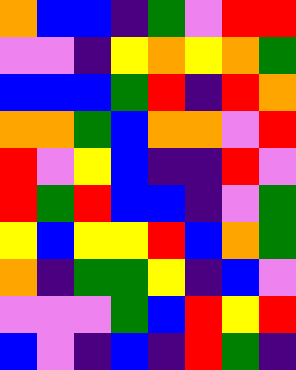[["orange", "blue", "blue", "indigo", "green", "violet", "red", "red"], ["violet", "violet", "indigo", "yellow", "orange", "yellow", "orange", "green"], ["blue", "blue", "blue", "green", "red", "indigo", "red", "orange"], ["orange", "orange", "green", "blue", "orange", "orange", "violet", "red"], ["red", "violet", "yellow", "blue", "indigo", "indigo", "red", "violet"], ["red", "green", "red", "blue", "blue", "indigo", "violet", "green"], ["yellow", "blue", "yellow", "yellow", "red", "blue", "orange", "green"], ["orange", "indigo", "green", "green", "yellow", "indigo", "blue", "violet"], ["violet", "violet", "violet", "green", "blue", "red", "yellow", "red"], ["blue", "violet", "indigo", "blue", "indigo", "red", "green", "indigo"]]